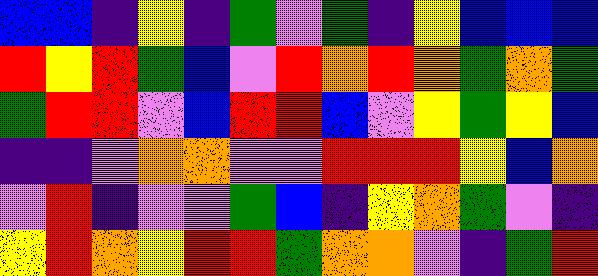[["blue", "blue", "indigo", "yellow", "indigo", "green", "violet", "green", "indigo", "yellow", "blue", "blue", "blue"], ["red", "yellow", "red", "green", "blue", "violet", "red", "orange", "red", "orange", "green", "orange", "green"], ["green", "red", "red", "violet", "blue", "red", "red", "blue", "violet", "yellow", "green", "yellow", "blue"], ["indigo", "indigo", "violet", "orange", "orange", "violet", "violet", "red", "red", "red", "yellow", "blue", "orange"], ["violet", "red", "indigo", "violet", "violet", "green", "blue", "indigo", "yellow", "orange", "green", "violet", "indigo"], ["yellow", "red", "orange", "yellow", "red", "red", "green", "orange", "orange", "violet", "indigo", "green", "red"]]